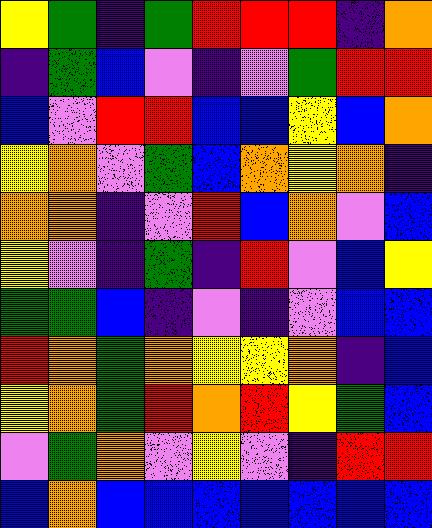[["yellow", "green", "indigo", "green", "red", "red", "red", "indigo", "orange"], ["indigo", "green", "blue", "violet", "indigo", "violet", "green", "red", "red"], ["blue", "violet", "red", "red", "blue", "blue", "yellow", "blue", "orange"], ["yellow", "orange", "violet", "green", "blue", "orange", "yellow", "orange", "indigo"], ["orange", "orange", "indigo", "violet", "red", "blue", "orange", "violet", "blue"], ["yellow", "violet", "indigo", "green", "indigo", "red", "violet", "blue", "yellow"], ["green", "green", "blue", "indigo", "violet", "indigo", "violet", "blue", "blue"], ["red", "orange", "green", "orange", "yellow", "yellow", "orange", "indigo", "blue"], ["yellow", "orange", "green", "red", "orange", "red", "yellow", "green", "blue"], ["violet", "green", "orange", "violet", "yellow", "violet", "indigo", "red", "red"], ["blue", "orange", "blue", "blue", "blue", "blue", "blue", "blue", "blue"]]